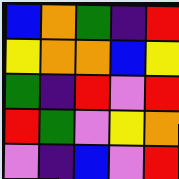[["blue", "orange", "green", "indigo", "red"], ["yellow", "orange", "orange", "blue", "yellow"], ["green", "indigo", "red", "violet", "red"], ["red", "green", "violet", "yellow", "orange"], ["violet", "indigo", "blue", "violet", "red"]]